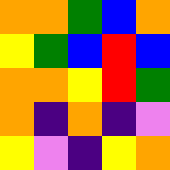[["orange", "orange", "green", "blue", "orange"], ["yellow", "green", "blue", "red", "blue"], ["orange", "orange", "yellow", "red", "green"], ["orange", "indigo", "orange", "indigo", "violet"], ["yellow", "violet", "indigo", "yellow", "orange"]]